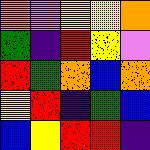[["orange", "violet", "yellow", "yellow", "orange"], ["green", "indigo", "red", "yellow", "violet"], ["red", "green", "orange", "blue", "orange"], ["yellow", "red", "indigo", "green", "blue"], ["blue", "yellow", "red", "red", "indigo"]]